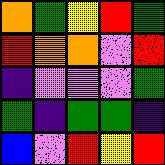[["orange", "green", "yellow", "red", "green"], ["red", "orange", "orange", "violet", "red"], ["indigo", "violet", "violet", "violet", "green"], ["green", "indigo", "green", "green", "indigo"], ["blue", "violet", "red", "yellow", "red"]]